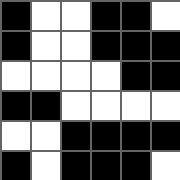[["black", "white", "white", "black", "black", "white"], ["black", "white", "white", "black", "black", "black"], ["white", "white", "white", "white", "black", "black"], ["black", "black", "white", "white", "white", "white"], ["white", "white", "black", "black", "black", "black"], ["black", "white", "black", "black", "black", "white"]]